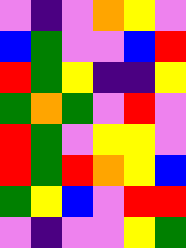[["violet", "indigo", "violet", "orange", "yellow", "violet"], ["blue", "green", "violet", "violet", "blue", "red"], ["red", "green", "yellow", "indigo", "indigo", "yellow"], ["green", "orange", "green", "violet", "red", "violet"], ["red", "green", "violet", "yellow", "yellow", "violet"], ["red", "green", "red", "orange", "yellow", "blue"], ["green", "yellow", "blue", "violet", "red", "red"], ["violet", "indigo", "violet", "violet", "yellow", "green"]]